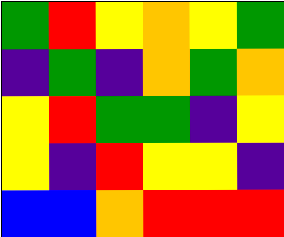[["green", "red", "yellow", "orange", "yellow", "green"], ["indigo", "green", "indigo", "orange", "green", "orange"], ["yellow", "red", "green", "green", "indigo", "yellow"], ["yellow", "indigo", "red", "yellow", "yellow", "indigo"], ["blue", "blue", "orange", "red", "red", "red"]]